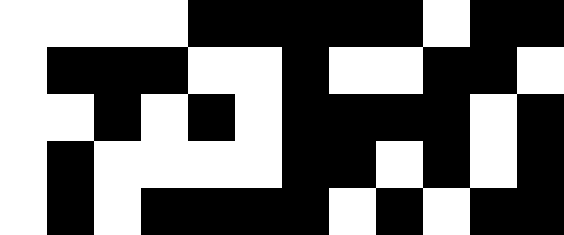[["white", "white", "white", "white", "black", "black", "black", "black", "black", "white", "black", "black"], ["white", "black", "black", "black", "white", "white", "black", "white", "white", "black", "black", "white"], ["white", "white", "black", "white", "black", "white", "black", "black", "black", "black", "white", "black"], ["white", "black", "white", "white", "white", "white", "black", "black", "white", "black", "white", "black"], ["white", "black", "white", "black", "black", "black", "black", "white", "black", "white", "black", "black"]]